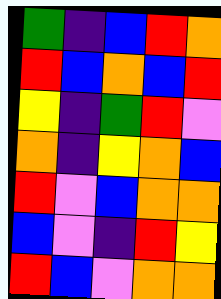[["green", "indigo", "blue", "red", "orange"], ["red", "blue", "orange", "blue", "red"], ["yellow", "indigo", "green", "red", "violet"], ["orange", "indigo", "yellow", "orange", "blue"], ["red", "violet", "blue", "orange", "orange"], ["blue", "violet", "indigo", "red", "yellow"], ["red", "blue", "violet", "orange", "orange"]]